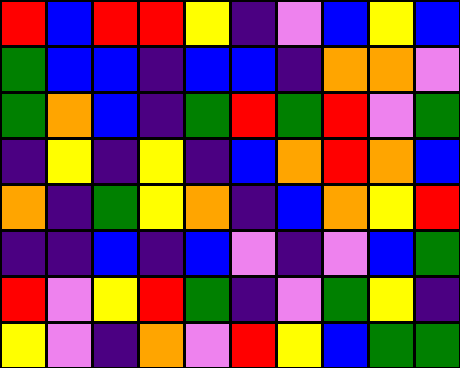[["red", "blue", "red", "red", "yellow", "indigo", "violet", "blue", "yellow", "blue"], ["green", "blue", "blue", "indigo", "blue", "blue", "indigo", "orange", "orange", "violet"], ["green", "orange", "blue", "indigo", "green", "red", "green", "red", "violet", "green"], ["indigo", "yellow", "indigo", "yellow", "indigo", "blue", "orange", "red", "orange", "blue"], ["orange", "indigo", "green", "yellow", "orange", "indigo", "blue", "orange", "yellow", "red"], ["indigo", "indigo", "blue", "indigo", "blue", "violet", "indigo", "violet", "blue", "green"], ["red", "violet", "yellow", "red", "green", "indigo", "violet", "green", "yellow", "indigo"], ["yellow", "violet", "indigo", "orange", "violet", "red", "yellow", "blue", "green", "green"]]